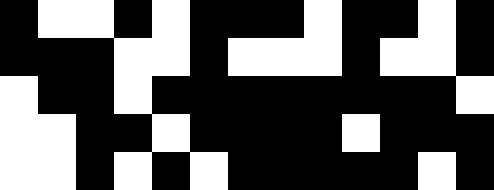[["black", "white", "white", "black", "white", "black", "black", "black", "white", "black", "black", "white", "black"], ["black", "black", "black", "white", "white", "black", "white", "white", "white", "black", "white", "white", "black"], ["white", "black", "black", "white", "black", "black", "black", "black", "black", "black", "black", "black", "white"], ["white", "white", "black", "black", "white", "black", "black", "black", "black", "white", "black", "black", "black"], ["white", "white", "black", "white", "black", "white", "black", "black", "black", "black", "black", "white", "black"]]